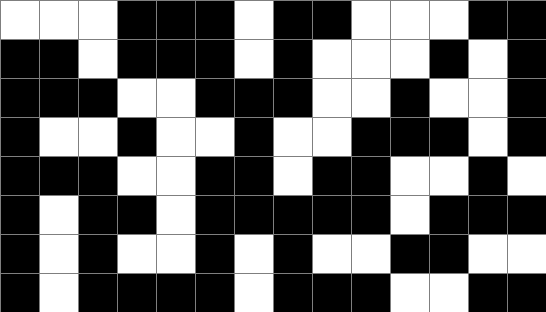[["white", "white", "white", "black", "black", "black", "white", "black", "black", "white", "white", "white", "black", "black"], ["black", "black", "white", "black", "black", "black", "white", "black", "white", "white", "white", "black", "white", "black"], ["black", "black", "black", "white", "white", "black", "black", "black", "white", "white", "black", "white", "white", "black"], ["black", "white", "white", "black", "white", "white", "black", "white", "white", "black", "black", "black", "white", "black"], ["black", "black", "black", "white", "white", "black", "black", "white", "black", "black", "white", "white", "black", "white"], ["black", "white", "black", "black", "white", "black", "black", "black", "black", "black", "white", "black", "black", "black"], ["black", "white", "black", "white", "white", "black", "white", "black", "white", "white", "black", "black", "white", "white"], ["black", "white", "black", "black", "black", "black", "white", "black", "black", "black", "white", "white", "black", "black"]]